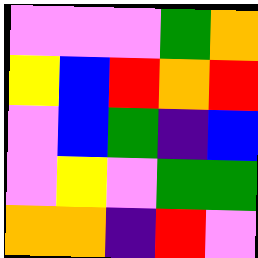[["violet", "violet", "violet", "green", "orange"], ["yellow", "blue", "red", "orange", "red"], ["violet", "blue", "green", "indigo", "blue"], ["violet", "yellow", "violet", "green", "green"], ["orange", "orange", "indigo", "red", "violet"]]